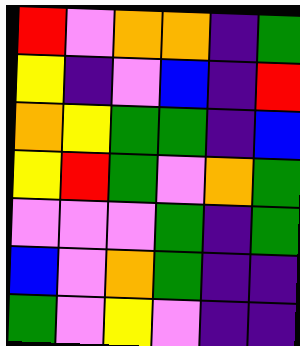[["red", "violet", "orange", "orange", "indigo", "green"], ["yellow", "indigo", "violet", "blue", "indigo", "red"], ["orange", "yellow", "green", "green", "indigo", "blue"], ["yellow", "red", "green", "violet", "orange", "green"], ["violet", "violet", "violet", "green", "indigo", "green"], ["blue", "violet", "orange", "green", "indigo", "indigo"], ["green", "violet", "yellow", "violet", "indigo", "indigo"]]